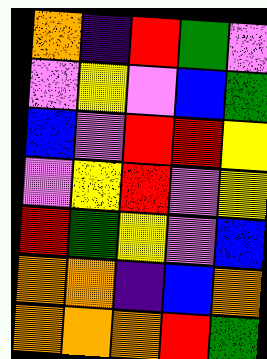[["orange", "indigo", "red", "green", "violet"], ["violet", "yellow", "violet", "blue", "green"], ["blue", "violet", "red", "red", "yellow"], ["violet", "yellow", "red", "violet", "yellow"], ["red", "green", "yellow", "violet", "blue"], ["orange", "orange", "indigo", "blue", "orange"], ["orange", "orange", "orange", "red", "green"]]